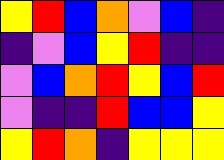[["yellow", "red", "blue", "orange", "violet", "blue", "indigo"], ["indigo", "violet", "blue", "yellow", "red", "indigo", "indigo"], ["violet", "blue", "orange", "red", "yellow", "blue", "red"], ["violet", "indigo", "indigo", "red", "blue", "blue", "yellow"], ["yellow", "red", "orange", "indigo", "yellow", "yellow", "yellow"]]